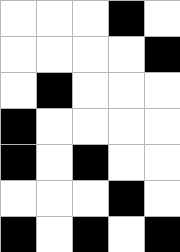[["white", "white", "white", "black", "white"], ["white", "white", "white", "white", "black"], ["white", "black", "white", "white", "white"], ["black", "white", "white", "white", "white"], ["black", "white", "black", "white", "white"], ["white", "white", "white", "black", "white"], ["black", "white", "black", "white", "black"]]